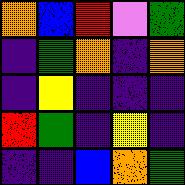[["orange", "blue", "red", "violet", "green"], ["indigo", "green", "orange", "indigo", "orange"], ["indigo", "yellow", "indigo", "indigo", "indigo"], ["red", "green", "indigo", "yellow", "indigo"], ["indigo", "indigo", "blue", "orange", "green"]]